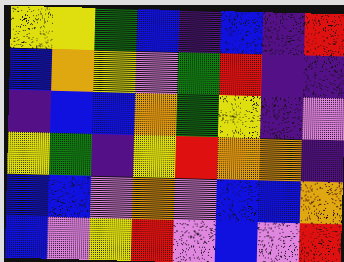[["yellow", "yellow", "green", "blue", "indigo", "blue", "indigo", "red"], ["blue", "orange", "yellow", "violet", "green", "red", "indigo", "indigo"], ["indigo", "blue", "blue", "orange", "green", "yellow", "indigo", "violet"], ["yellow", "green", "indigo", "yellow", "red", "orange", "orange", "indigo"], ["blue", "blue", "violet", "orange", "violet", "blue", "blue", "orange"], ["blue", "violet", "yellow", "red", "violet", "blue", "violet", "red"]]